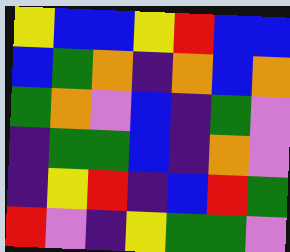[["yellow", "blue", "blue", "yellow", "red", "blue", "blue"], ["blue", "green", "orange", "indigo", "orange", "blue", "orange"], ["green", "orange", "violet", "blue", "indigo", "green", "violet"], ["indigo", "green", "green", "blue", "indigo", "orange", "violet"], ["indigo", "yellow", "red", "indigo", "blue", "red", "green"], ["red", "violet", "indigo", "yellow", "green", "green", "violet"]]